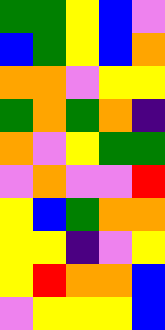[["green", "green", "yellow", "blue", "violet"], ["blue", "green", "yellow", "blue", "orange"], ["orange", "orange", "violet", "yellow", "yellow"], ["green", "orange", "green", "orange", "indigo"], ["orange", "violet", "yellow", "green", "green"], ["violet", "orange", "violet", "violet", "red"], ["yellow", "blue", "green", "orange", "orange"], ["yellow", "yellow", "indigo", "violet", "yellow"], ["yellow", "red", "orange", "orange", "blue"], ["violet", "yellow", "yellow", "yellow", "blue"]]